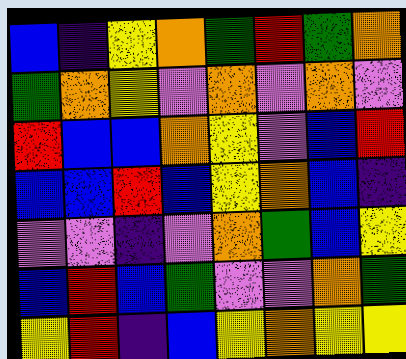[["blue", "indigo", "yellow", "orange", "green", "red", "green", "orange"], ["green", "orange", "yellow", "violet", "orange", "violet", "orange", "violet"], ["red", "blue", "blue", "orange", "yellow", "violet", "blue", "red"], ["blue", "blue", "red", "blue", "yellow", "orange", "blue", "indigo"], ["violet", "violet", "indigo", "violet", "orange", "green", "blue", "yellow"], ["blue", "red", "blue", "green", "violet", "violet", "orange", "green"], ["yellow", "red", "indigo", "blue", "yellow", "orange", "yellow", "yellow"]]